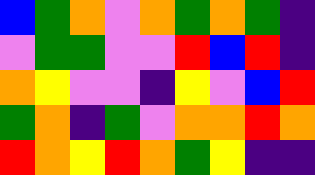[["blue", "green", "orange", "violet", "orange", "green", "orange", "green", "indigo"], ["violet", "green", "green", "violet", "violet", "red", "blue", "red", "indigo"], ["orange", "yellow", "violet", "violet", "indigo", "yellow", "violet", "blue", "red"], ["green", "orange", "indigo", "green", "violet", "orange", "orange", "red", "orange"], ["red", "orange", "yellow", "red", "orange", "green", "yellow", "indigo", "indigo"]]